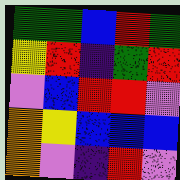[["green", "green", "blue", "red", "green"], ["yellow", "red", "indigo", "green", "red"], ["violet", "blue", "red", "red", "violet"], ["orange", "yellow", "blue", "blue", "blue"], ["orange", "violet", "indigo", "red", "violet"]]